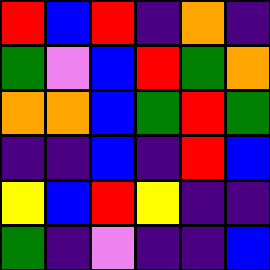[["red", "blue", "red", "indigo", "orange", "indigo"], ["green", "violet", "blue", "red", "green", "orange"], ["orange", "orange", "blue", "green", "red", "green"], ["indigo", "indigo", "blue", "indigo", "red", "blue"], ["yellow", "blue", "red", "yellow", "indigo", "indigo"], ["green", "indigo", "violet", "indigo", "indigo", "blue"]]